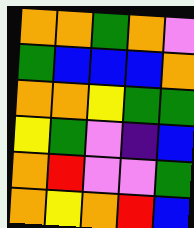[["orange", "orange", "green", "orange", "violet"], ["green", "blue", "blue", "blue", "orange"], ["orange", "orange", "yellow", "green", "green"], ["yellow", "green", "violet", "indigo", "blue"], ["orange", "red", "violet", "violet", "green"], ["orange", "yellow", "orange", "red", "blue"]]